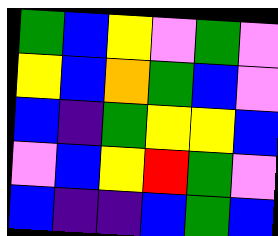[["green", "blue", "yellow", "violet", "green", "violet"], ["yellow", "blue", "orange", "green", "blue", "violet"], ["blue", "indigo", "green", "yellow", "yellow", "blue"], ["violet", "blue", "yellow", "red", "green", "violet"], ["blue", "indigo", "indigo", "blue", "green", "blue"]]